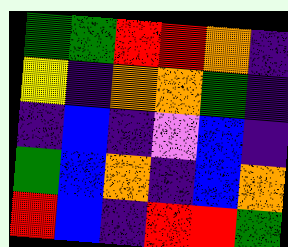[["green", "green", "red", "red", "orange", "indigo"], ["yellow", "indigo", "orange", "orange", "green", "indigo"], ["indigo", "blue", "indigo", "violet", "blue", "indigo"], ["green", "blue", "orange", "indigo", "blue", "orange"], ["red", "blue", "indigo", "red", "red", "green"]]